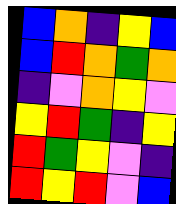[["blue", "orange", "indigo", "yellow", "blue"], ["blue", "red", "orange", "green", "orange"], ["indigo", "violet", "orange", "yellow", "violet"], ["yellow", "red", "green", "indigo", "yellow"], ["red", "green", "yellow", "violet", "indigo"], ["red", "yellow", "red", "violet", "blue"]]